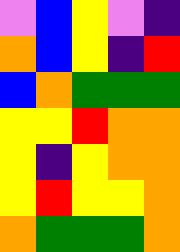[["violet", "blue", "yellow", "violet", "indigo"], ["orange", "blue", "yellow", "indigo", "red"], ["blue", "orange", "green", "green", "green"], ["yellow", "yellow", "red", "orange", "orange"], ["yellow", "indigo", "yellow", "orange", "orange"], ["yellow", "red", "yellow", "yellow", "orange"], ["orange", "green", "green", "green", "orange"]]